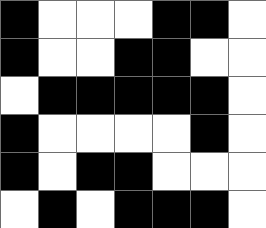[["black", "white", "white", "white", "black", "black", "white"], ["black", "white", "white", "black", "black", "white", "white"], ["white", "black", "black", "black", "black", "black", "white"], ["black", "white", "white", "white", "white", "black", "white"], ["black", "white", "black", "black", "white", "white", "white"], ["white", "black", "white", "black", "black", "black", "white"]]